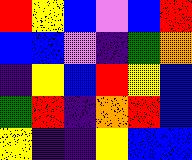[["red", "yellow", "blue", "violet", "blue", "red"], ["blue", "blue", "violet", "indigo", "green", "orange"], ["indigo", "yellow", "blue", "red", "yellow", "blue"], ["green", "red", "indigo", "orange", "red", "blue"], ["yellow", "indigo", "indigo", "yellow", "blue", "blue"]]